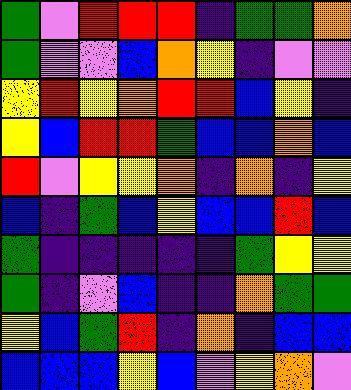[["green", "violet", "red", "red", "red", "indigo", "green", "green", "orange"], ["green", "violet", "violet", "blue", "orange", "yellow", "indigo", "violet", "violet"], ["yellow", "red", "yellow", "orange", "red", "red", "blue", "yellow", "indigo"], ["yellow", "blue", "red", "red", "green", "blue", "blue", "orange", "blue"], ["red", "violet", "yellow", "yellow", "orange", "indigo", "orange", "indigo", "yellow"], ["blue", "indigo", "green", "blue", "yellow", "blue", "blue", "red", "blue"], ["green", "indigo", "indigo", "indigo", "indigo", "indigo", "green", "yellow", "yellow"], ["green", "indigo", "violet", "blue", "indigo", "indigo", "orange", "green", "green"], ["yellow", "blue", "green", "red", "indigo", "orange", "indigo", "blue", "blue"], ["blue", "blue", "blue", "yellow", "blue", "violet", "yellow", "orange", "violet"]]